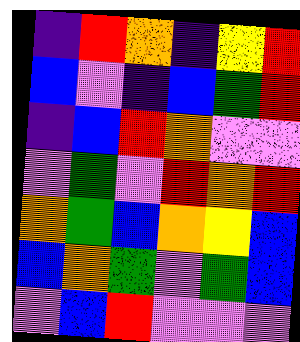[["indigo", "red", "orange", "indigo", "yellow", "red"], ["blue", "violet", "indigo", "blue", "green", "red"], ["indigo", "blue", "red", "orange", "violet", "violet"], ["violet", "green", "violet", "red", "orange", "red"], ["orange", "green", "blue", "orange", "yellow", "blue"], ["blue", "orange", "green", "violet", "green", "blue"], ["violet", "blue", "red", "violet", "violet", "violet"]]